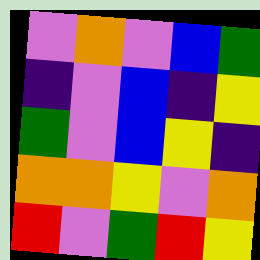[["violet", "orange", "violet", "blue", "green"], ["indigo", "violet", "blue", "indigo", "yellow"], ["green", "violet", "blue", "yellow", "indigo"], ["orange", "orange", "yellow", "violet", "orange"], ["red", "violet", "green", "red", "yellow"]]